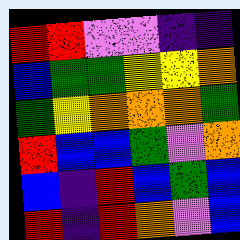[["red", "red", "violet", "violet", "indigo", "indigo"], ["blue", "green", "green", "yellow", "yellow", "orange"], ["green", "yellow", "orange", "orange", "orange", "green"], ["red", "blue", "blue", "green", "violet", "orange"], ["blue", "indigo", "red", "blue", "green", "blue"], ["red", "indigo", "red", "orange", "violet", "blue"]]